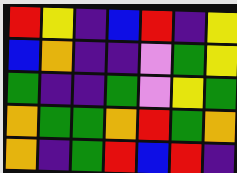[["red", "yellow", "indigo", "blue", "red", "indigo", "yellow"], ["blue", "orange", "indigo", "indigo", "violet", "green", "yellow"], ["green", "indigo", "indigo", "green", "violet", "yellow", "green"], ["orange", "green", "green", "orange", "red", "green", "orange"], ["orange", "indigo", "green", "red", "blue", "red", "indigo"]]